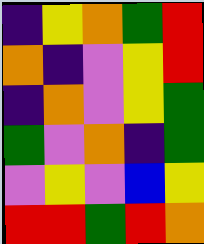[["indigo", "yellow", "orange", "green", "red"], ["orange", "indigo", "violet", "yellow", "red"], ["indigo", "orange", "violet", "yellow", "green"], ["green", "violet", "orange", "indigo", "green"], ["violet", "yellow", "violet", "blue", "yellow"], ["red", "red", "green", "red", "orange"]]